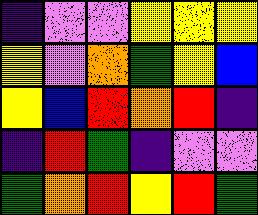[["indigo", "violet", "violet", "yellow", "yellow", "yellow"], ["yellow", "violet", "orange", "green", "yellow", "blue"], ["yellow", "blue", "red", "orange", "red", "indigo"], ["indigo", "red", "green", "indigo", "violet", "violet"], ["green", "orange", "red", "yellow", "red", "green"]]